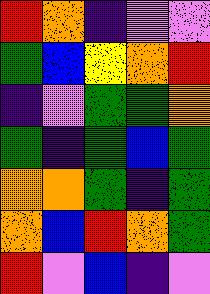[["red", "orange", "indigo", "violet", "violet"], ["green", "blue", "yellow", "orange", "red"], ["indigo", "violet", "green", "green", "orange"], ["green", "indigo", "green", "blue", "green"], ["orange", "orange", "green", "indigo", "green"], ["orange", "blue", "red", "orange", "green"], ["red", "violet", "blue", "indigo", "violet"]]